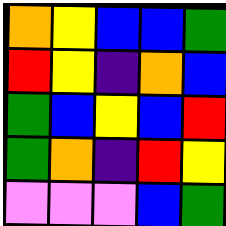[["orange", "yellow", "blue", "blue", "green"], ["red", "yellow", "indigo", "orange", "blue"], ["green", "blue", "yellow", "blue", "red"], ["green", "orange", "indigo", "red", "yellow"], ["violet", "violet", "violet", "blue", "green"]]